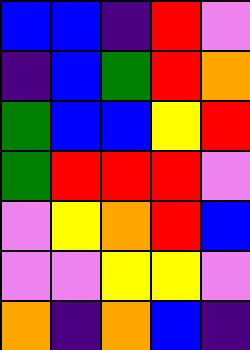[["blue", "blue", "indigo", "red", "violet"], ["indigo", "blue", "green", "red", "orange"], ["green", "blue", "blue", "yellow", "red"], ["green", "red", "red", "red", "violet"], ["violet", "yellow", "orange", "red", "blue"], ["violet", "violet", "yellow", "yellow", "violet"], ["orange", "indigo", "orange", "blue", "indigo"]]